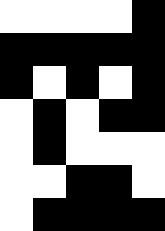[["white", "white", "white", "white", "black"], ["black", "black", "black", "black", "black"], ["black", "white", "black", "white", "black"], ["white", "black", "white", "black", "black"], ["white", "black", "white", "white", "white"], ["white", "white", "black", "black", "white"], ["white", "black", "black", "black", "black"]]